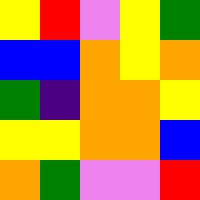[["yellow", "red", "violet", "yellow", "green"], ["blue", "blue", "orange", "yellow", "orange"], ["green", "indigo", "orange", "orange", "yellow"], ["yellow", "yellow", "orange", "orange", "blue"], ["orange", "green", "violet", "violet", "red"]]